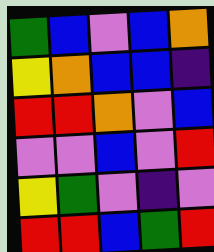[["green", "blue", "violet", "blue", "orange"], ["yellow", "orange", "blue", "blue", "indigo"], ["red", "red", "orange", "violet", "blue"], ["violet", "violet", "blue", "violet", "red"], ["yellow", "green", "violet", "indigo", "violet"], ["red", "red", "blue", "green", "red"]]